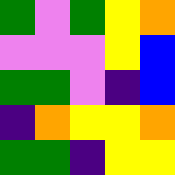[["green", "violet", "green", "yellow", "orange"], ["violet", "violet", "violet", "yellow", "blue"], ["green", "green", "violet", "indigo", "blue"], ["indigo", "orange", "yellow", "yellow", "orange"], ["green", "green", "indigo", "yellow", "yellow"]]